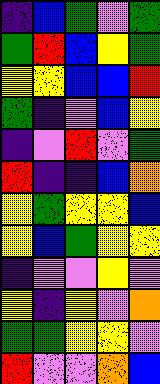[["indigo", "blue", "green", "violet", "green"], ["green", "red", "blue", "yellow", "green"], ["yellow", "yellow", "blue", "blue", "red"], ["green", "indigo", "violet", "blue", "yellow"], ["indigo", "violet", "red", "violet", "green"], ["red", "indigo", "indigo", "blue", "orange"], ["yellow", "green", "yellow", "yellow", "blue"], ["yellow", "blue", "green", "yellow", "yellow"], ["indigo", "violet", "violet", "yellow", "violet"], ["yellow", "indigo", "yellow", "violet", "orange"], ["green", "green", "yellow", "yellow", "violet"], ["red", "violet", "violet", "orange", "blue"]]